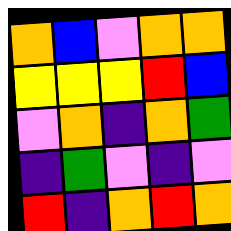[["orange", "blue", "violet", "orange", "orange"], ["yellow", "yellow", "yellow", "red", "blue"], ["violet", "orange", "indigo", "orange", "green"], ["indigo", "green", "violet", "indigo", "violet"], ["red", "indigo", "orange", "red", "orange"]]